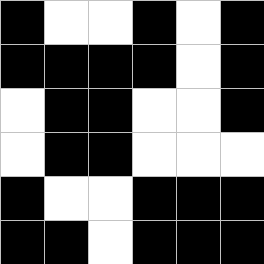[["black", "white", "white", "black", "white", "black"], ["black", "black", "black", "black", "white", "black"], ["white", "black", "black", "white", "white", "black"], ["white", "black", "black", "white", "white", "white"], ["black", "white", "white", "black", "black", "black"], ["black", "black", "white", "black", "black", "black"]]